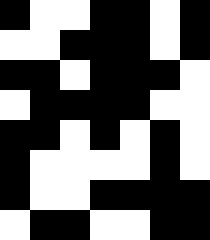[["black", "white", "white", "black", "black", "white", "black"], ["white", "white", "black", "black", "black", "white", "black"], ["black", "black", "white", "black", "black", "black", "white"], ["white", "black", "black", "black", "black", "white", "white"], ["black", "black", "white", "black", "white", "black", "white"], ["black", "white", "white", "white", "white", "black", "white"], ["black", "white", "white", "black", "black", "black", "black"], ["white", "black", "black", "white", "white", "black", "black"]]